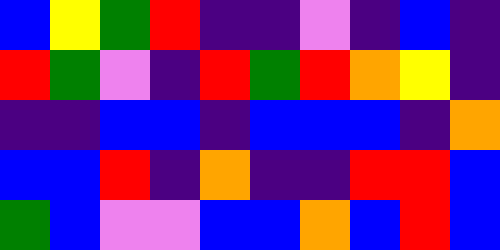[["blue", "yellow", "green", "red", "indigo", "indigo", "violet", "indigo", "blue", "indigo"], ["red", "green", "violet", "indigo", "red", "green", "red", "orange", "yellow", "indigo"], ["indigo", "indigo", "blue", "blue", "indigo", "blue", "blue", "blue", "indigo", "orange"], ["blue", "blue", "red", "indigo", "orange", "indigo", "indigo", "red", "red", "blue"], ["green", "blue", "violet", "violet", "blue", "blue", "orange", "blue", "red", "blue"]]